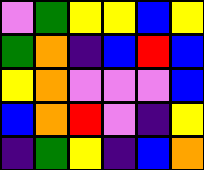[["violet", "green", "yellow", "yellow", "blue", "yellow"], ["green", "orange", "indigo", "blue", "red", "blue"], ["yellow", "orange", "violet", "violet", "violet", "blue"], ["blue", "orange", "red", "violet", "indigo", "yellow"], ["indigo", "green", "yellow", "indigo", "blue", "orange"]]